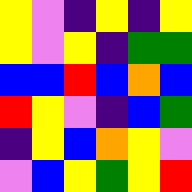[["yellow", "violet", "indigo", "yellow", "indigo", "yellow"], ["yellow", "violet", "yellow", "indigo", "green", "green"], ["blue", "blue", "red", "blue", "orange", "blue"], ["red", "yellow", "violet", "indigo", "blue", "green"], ["indigo", "yellow", "blue", "orange", "yellow", "violet"], ["violet", "blue", "yellow", "green", "yellow", "red"]]